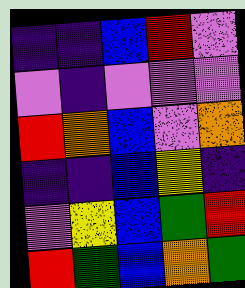[["indigo", "indigo", "blue", "red", "violet"], ["violet", "indigo", "violet", "violet", "violet"], ["red", "orange", "blue", "violet", "orange"], ["indigo", "indigo", "blue", "yellow", "indigo"], ["violet", "yellow", "blue", "green", "red"], ["red", "green", "blue", "orange", "green"]]